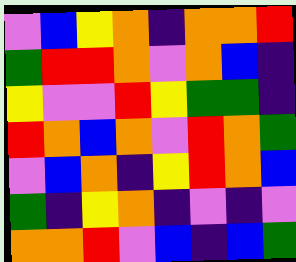[["violet", "blue", "yellow", "orange", "indigo", "orange", "orange", "red"], ["green", "red", "red", "orange", "violet", "orange", "blue", "indigo"], ["yellow", "violet", "violet", "red", "yellow", "green", "green", "indigo"], ["red", "orange", "blue", "orange", "violet", "red", "orange", "green"], ["violet", "blue", "orange", "indigo", "yellow", "red", "orange", "blue"], ["green", "indigo", "yellow", "orange", "indigo", "violet", "indigo", "violet"], ["orange", "orange", "red", "violet", "blue", "indigo", "blue", "green"]]